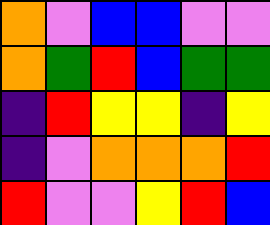[["orange", "violet", "blue", "blue", "violet", "violet"], ["orange", "green", "red", "blue", "green", "green"], ["indigo", "red", "yellow", "yellow", "indigo", "yellow"], ["indigo", "violet", "orange", "orange", "orange", "red"], ["red", "violet", "violet", "yellow", "red", "blue"]]